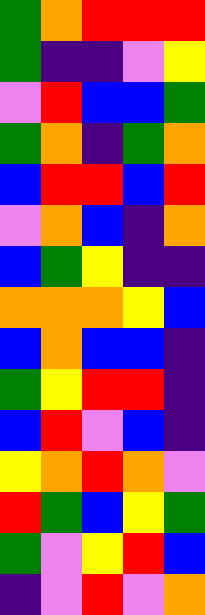[["green", "orange", "red", "red", "red"], ["green", "indigo", "indigo", "violet", "yellow"], ["violet", "red", "blue", "blue", "green"], ["green", "orange", "indigo", "green", "orange"], ["blue", "red", "red", "blue", "red"], ["violet", "orange", "blue", "indigo", "orange"], ["blue", "green", "yellow", "indigo", "indigo"], ["orange", "orange", "orange", "yellow", "blue"], ["blue", "orange", "blue", "blue", "indigo"], ["green", "yellow", "red", "red", "indigo"], ["blue", "red", "violet", "blue", "indigo"], ["yellow", "orange", "red", "orange", "violet"], ["red", "green", "blue", "yellow", "green"], ["green", "violet", "yellow", "red", "blue"], ["indigo", "violet", "red", "violet", "orange"]]